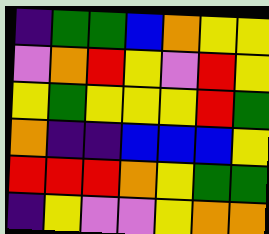[["indigo", "green", "green", "blue", "orange", "yellow", "yellow"], ["violet", "orange", "red", "yellow", "violet", "red", "yellow"], ["yellow", "green", "yellow", "yellow", "yellow", "red", "green"], ["orange", "indigo", "indigo", "blue", "blue", "blue", "yellow"], ["red", "red", "red", "orange", "yellow", "green", "green"], ["indigo", "yellow", "violet", "violet", "yellow", "orange", "orange"]]